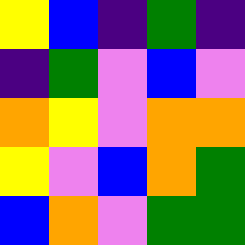[["yellow", "blue", "indigo", "green", "indigo"], ["indigo", "green", "violet", "blue", "violet"], ["orange", "yellow", "violet", "orange", "orange"], ["yellow", "violet", "blue", "orange", "green"], ["blue", "orange", "violet", "green", "green"]]